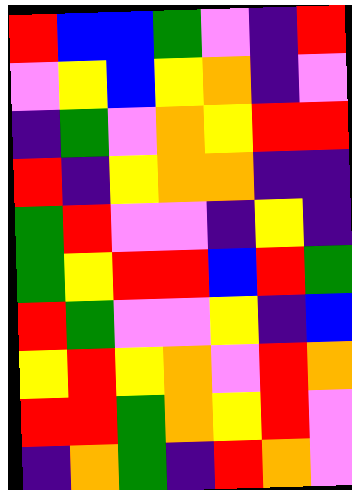[["red", "blue", "blue", "green", "violet", "indigo", "red"], ["violet", "yellow", "blue", "yellow", "orange", "indigo", "violet"], ["indigo", "green", "violet", "orange", "yellow", "red", "red"], ["red", "indigo", "yellow", "orange", "orange", "indigo", "indigo"], ["green", "red", "violet", "violet", "indigo", "yellow", "indigo"], ["green", "yellow", "red", "red", "blue", "red", "green"], ["red", "green", "violet", "violet", "yellow", "indigo", "blue"], ["yellow", "red", "yellow", "orange", "violet", "red", "orange"], ["red", "red", "green", "orange", "yellow", "red", "violet"], ["indigo", "orange", "green", "indigo", "red", "orange", "violet"]]